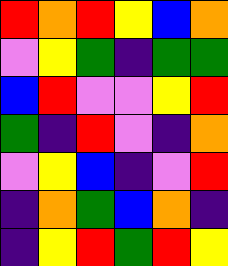[["red", "orange", "red", "yellow", "blue", "orange"], ["violet", "yellow", "green", "indigo", "green", "green"], ["blue", "red", "violet", "violet", "yellow", "red"], ["green", "indigo", "red", "violet", "indigo", "orange"], ["violet", "yellow", "blue", "indigo", "violet", "red"], ["indigo", "orange", "green", "blue", "orange", "indigo"], ["indigo", "yellow", "red", "green", "red", "yellow"]]